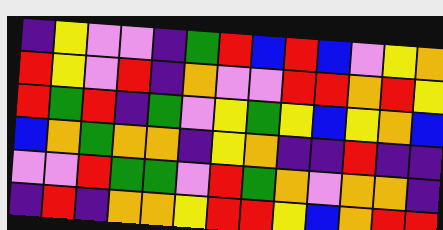[["indigo", "yellow", "violet", "violet", "indigo", "green", "red", "blue", "red", "blue", "violet", "yellow", "orange"], ["red", "yellow", "violet", "red", "indigo", "orange", "violet", "violet", "red", "red", "orange", "red", "yellow"], ["red", "green", "red", "indigo", "green", "violet", "yellow", "green", "yellow", "blue", "yellow", "orange", "blue"], ["blue", "orange", "green", "orange", "orange", "indigo", "yellow", "orange", "indigo", "indigo", "red", "indigo", "indigo"], ["violet", "violet", "red", "green", "green", "violet", "red", "green", "orange", "violet", "orange", "orange", "indigo"], ["indigo", "red", "indigo", "orange", "orange", "yellow", "red", "red", "yellow", "blue", "orange", "red", "red"]]